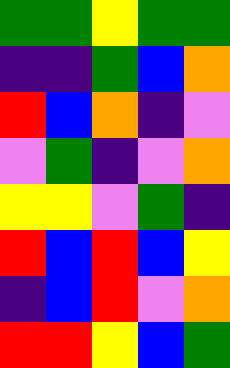[["green", "green", "yellow", "green", "green"], ["indigo", "indigo", "green", "blue", "orange"], ["red", "blue", "orange", "indigo", "violet"], ["violet", "green", "indigo", "violet", "orange"], ["yellow", "yellow", "violet", "green", "indigo"], ["red", "blue", "red", "blue", "yellow"], ["indigo", "blue", "red", "violet", "orange"], ["red", "red", "yellow", "blue", "green"]]